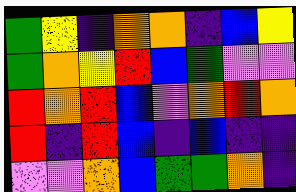[["green", "yellow", "indigo", "orange", "orange", "indigo", "blue", "yellow"], ["green", "orange", "yellow", "red", "blue", "green", "violet", "violet"], ["red", "orange", "red", "blue", "violet", "orange", "red", "orange"], ["red", "indigo", "red", "blue", "indigo", "blue", "indigo", "indigo"], ["violet", "violet", "orange", "blue", "green", "green", "orange", "indigo"]]